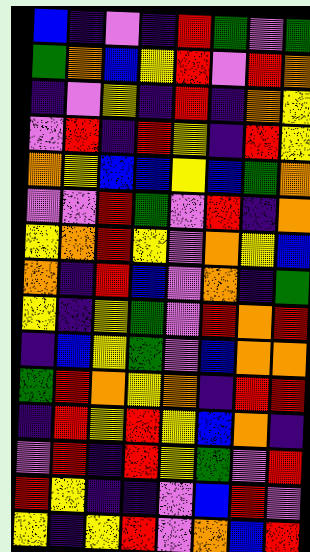[["blue", "indigo", "violet", "indigo", "red", "green", "violet", "green"], ["green", "orange", "blue", "yellow", "red", "violet", "red", "orange"], ["indigo", "violet", "yellow", "indigo", "red", "indigo", "orange", "yellow"], ["violet", "red", "indigo", "red", "yellow", "indigo", "red", "yellow"], ["orange", "yellow", "blue", "blue", "yellow", "blue", "green", "orange"], ["violet", "violet", "red", "green", "violet", "red", "indigo", "orange"], ["yellow", "orange", "red", "yellow", "violet", "orange", "yellow", "blue"], ["orange", "indigo", "red", "blue", "violet", "orange", "indigo", "green"], ["yellow", "indigo", "yellow", "green", "violet", "red", "orange", "red"], ["indigo", "blue", "yellow", "green", "violet", "blue", "orange", "orange"], ["green", "red", "orange", "yellow", "orange", "indigo", "red", "red"], ["indigo", "red", "yellow", "red", "yellow", "blue", "orange", "indigo"], ["violet", "red", "indigo", "red", "yellow", "green", "violet", "red"], ["red", "yellow", "indigo", "indigo", "violet", "blue", "red", "violet"], ["yellow", "indigo", "yellow", "red", "violet", "orange", "blue", "red"]]